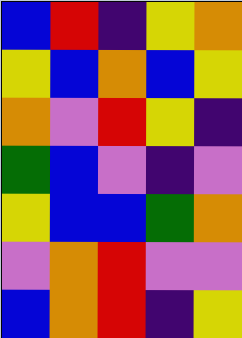[["blue", "red", "indigo", "yellow", "orange"], ["yellow", "blue", "orange", "blue", "yellow"], ["orange", "violet", "red", "yellow", "indigo"], ["green", "blue", "violet", "indigo", "violet"], ["yellow", "blue", "blue", "green", "orange"], ["violet", "orange", "red", "violet", "violet"], ["blue", "orange", "red", "indigo", "yellow"]]